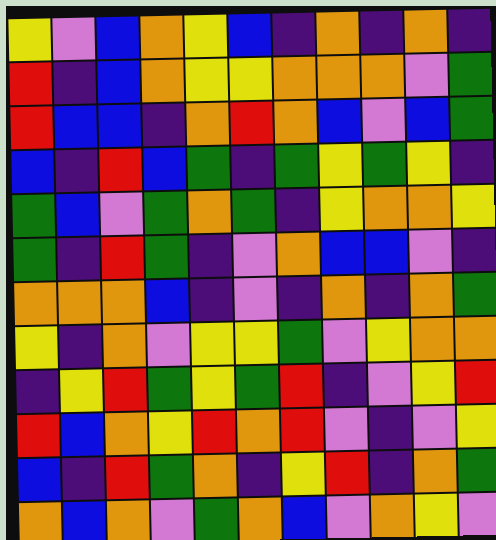[["yellow", "violet", "blue", "orange", "yellow", "blue", "indigo", "orange", "indigo", "orange", "indigo"], ["red", "indigo", "blue", "orange", "yellow", "yellow", "orange", "orange", "orange", "violet", "green"], ["red", "blue", "blue", "indigo", "orange", "red", "orange", "blue", "violet", "blue", "green"], ["blue", "indigo", "red", "blue", "green", "indigo", "green", "yellow", "green", "yellow", "indigo"], ["green", "blue", "violet", "green", "orange", "green", "indigo", "yellow", "orange", "orange", "yellow"], ["green", "indigo", "red", "green", "indigo", "violet", "orange", "blue", "blue", "violet", "indigo"], ["orange", "orange", "orange", "blue", "indigo", "violet", "indigo", "orange", "indigo", "orange", "green"], ["yellow", "indigo", "orange", "violet", "yellow", "yellow", "green", "violet", "yellow", "orange", "orange"], ["indigo", "yellow", "red", "green", "yellow", "green", "red", "indigo", "violet", "yellow", "red"], ["red", "blue", "orange", "yellow", "red", "orange", "red", "violet", "indigo", "violet", "yellow"], ["blue", "indigo", "red", "green", "orange", "indigo", "yellow", "red", "indigo", "orange", "green"], ["orange", "blue", "orange", "violet", "green", "orange", "blue", "violet", "orange", "yellow", "violet"]]